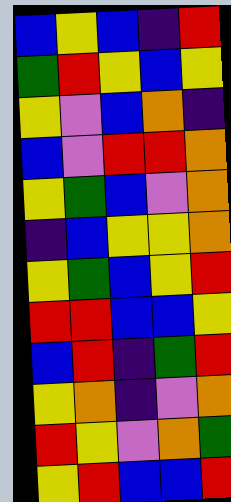[["blue", "yellow", "blue", "indigo", "red"], ["green", "red", "yellow", "blue", "yellow"], ["yellow", "violet", "blue", "orange", "indigo"], ["blue", "violet", "red", "red", "orange"], ["yellow", "green", "blue", "violet", "orange"], ["indigo", "blue", "yellow", "yellow", "orange"], ["yellow", "green", "blue", "yellow", "red"], ["red", "red", "blue", "blue", "yellow"], ["blue", "red", "indigo", "green", "red"], ["yellow", "orange", "indigo", "violet", "orange"], ["red", "yellow", "violet", "orange", "green"], ["yellow", "red", "blue", "blue", "red"]]